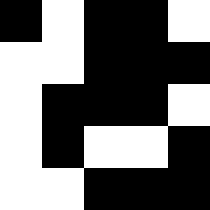[["black", "white", "black", "black", "white"], ["white", "white", "black", "black", "black"], ["white", "black", "black", "black", "white"], ["white", "black", "white", "white", "black"], ["white", "white", "black", "black", "black"]]